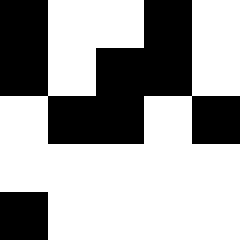[["black", "white", "white", "black", "white"], ["black", "white", "black", "black", "white"], ["white", "black", "black", "white", "black"], ["white", "white", "white", "white", "white"], ["black", "white", "white", "white", "white"]]